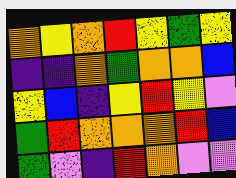[["orange", "yellow", "orange", "red", "yellow", "green", "yellow"], ["indigo", "indigo", "orange", "green", "orange", "orange", "blue"], ["yellow", "blue", "indigo", "yellow", "red", "yellow", "violet"], ["green", "red", "orange", "orange", "orange", "red", "blue"], ["green", "violet", "indigo", "red", "orange", "violet", "violet"]]